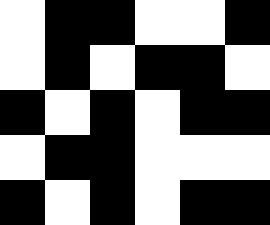[["white", "black", "black", "white", "white", "black"], ["white", "black", "white", "black", "black", "white"], ["black", "white", "black", "white", "black", "black"], ["white", "black", "black", "white", "white", "white"], ["black", "white", "black", "white", "black", "black"]]